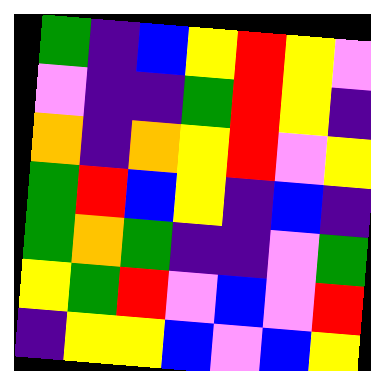[["green", "indigo", "blue", "yellow", "red", "yellow", "violet"], ["violet", "indigo", "indigo", "green", "red", "yellow", "indigo"], ["orange", "indigo", "orange", "yellow", "red", "violet", "yellow"], ["green", "red", "blue", "yellow", "indigo", "blue", "indigo"], ["green", "orange", "green", "indigo", "indigo", "violet", "green"], ["yellow", "green", "red", "violet", "blue", "violet", "red"], ["indigo", "yellow", "yellow", "blue", "violet", "blue", "yellow"]]